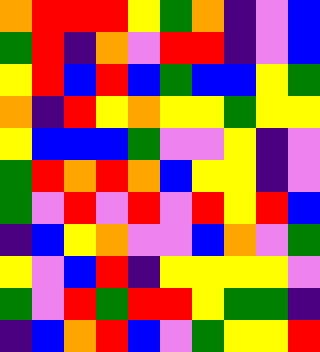[["orange", "red", "red", "red", "yellow", "green", "orange", "indigo", "violet", "blue"], ["green", "red", "indigo", "orange", "violet", "red", "red", "indigo", "violet", "blue"], ["yellow", "red", "blue", "red", "blue", "green", "blue", "blue", "yellow", "green"], ["orange", "indigo", "red", "yellow", "orange", "yellow", "yellow", "green", "yellow", "yellow"], ["yellow", "blue", "blue", "blue", "green", "violet", "violet", "yellow", "indigo", "violet"], ["green", "red", "orange", "red", "orange", "blue", "yellow", "yellow", "indigo", "violet"], ["green", "violet", "red", "violet", "red", "violet", "red", "yellow", "red", "blue"], ["indigo", "blue", "yellow", "orange", "violet", "violet", "blue", "orange", "violet", "green"], ["yellow", "violet", "blue", "red", "indigo", "yellow", "yellow", "yellow", "yellow", "violet"], ["green", "violet", "red", "green", "red", "red", "yellow", "green", "green", "indigo"], ["indigo", "blue", "orange", "red", "blue", "violet", "green", "yellow", "yellow", "red"]]